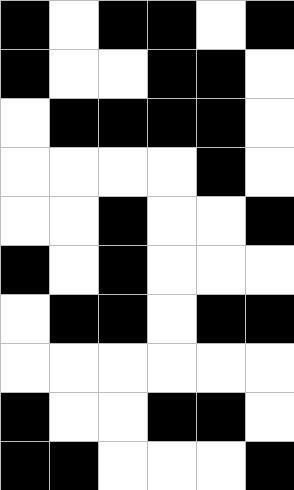[["black", "white", "black", "black", "white", "black"], ["black", "white", "white", "black", "black", "white"], ["white", "black", "black", "black", "black", "white"], ["white", "white", "white", "white", "black", "white"], ["white", "white", "black", "white", "white", "black"], ["black", "white", "black", "white", "white", "white"], ["white", "black", "black", "white", "black", "black"], ["white", "white", "white", "white", "white", "white"], ["black", "white", "white", "black", "black", "white"], ["black", "black", "white", "white", "white", "black"]]